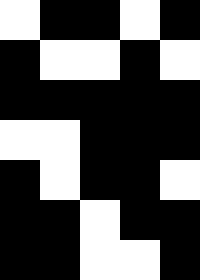[["white", "black", "black", "white", "black"], ["black", "white", "white", "black", "white"], ["black", "black", "black", "black", "black"], ["white", "white", "black", "black", "black"], ["black", "white", "black", "black", "white"], ["black", "black", "white", "black", "black"], ["black", "black", "white", "white", "black"]]